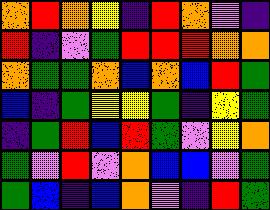[["orange", "red", "orange", "yellow", "indigo", "red", "orange", "violet", "indigo"], ["red", "indigo", "violet", "green", "red", "red", "red", "orange", "orange"], ["orange", "green", "green", "orange", "blue", "orange", "blue", "red", "green"], ["blue", "indigo", "green", "yellow", "yellow", "green", "indigo", "yellow", "green"], ["indigo", "green", "red", "blue", "red", "green", "violet", "yellow", "orange"], ["green", "violet", "red", "violet", "orange", "blue", "blue", "violet", "green"], ["green", "blue", "indigo", "blue", "orange", "violet", "indigo", "red", "green"]]